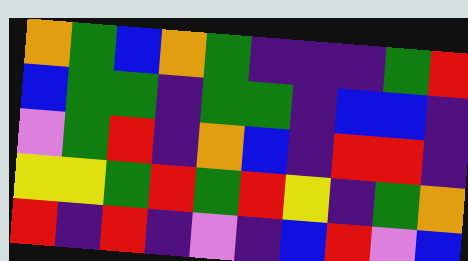[["orange", "green", "blue", "orange", "green", "indigo", "indigo", "indigo", "green", "red"], ["blue", "green", "green", "indigo", "green", "green", "indigo", "blue", "blue", "indigo"], ["violet", "green", "red", "indigo", "orange", "blue", "indigo", "red", "red", "indigo"], ["yellow", "yellow", "green", "red", "green", "red", "yellow", "indigo", "green", "orange"], ["red", "indigo", "red", "indigo", "violet", "indigo", "blue", "red", "violet", "blue"]]